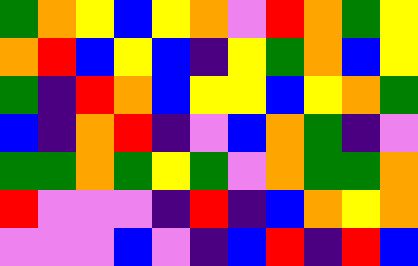[["green", "orange", "yellow", "blue", "yellow", "orange", "violet", "red", "orange", "green", "yellow"], ["orange", "red", "blue", "yellow", "blue", "indigo", "yellow", "green", "orange", "blue", "yellow"], ["green", "indigo", "red", "orange", "blue", "yellow", "yellow", "blue", "yellow", "orange", "green"], ["blue", "indigo", "orange", "red", "indigo", "violet", "blue", "orange", "green", "indigo", "violet"], ["green", "green", "orange", "green", "yellow", "green", "violet", "orange", "green", "green", "orange"], ["red", "violet", "violet", "violet", "indigo", "red", "indigo", "blue", "orange", "yellow", "orange"], ["violet", "violet", "violet", "blue", "violet", "indigo", "blue", "red", "indigo", "red", "blue"]]